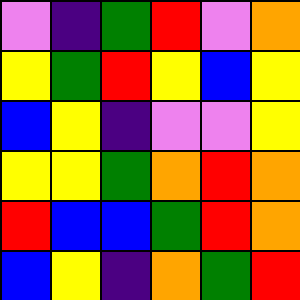[["violet", "indigo", "green", "red", "violet", "orange"], ["yellow", "green", "red", "yellow", "blue", "yellow"], ["blue", "yellow", "indigo", "violet", "violet", "yellow"], ["yellow", "yellow", "green", "orange", "red", "orange"], ["red", "blue", "blue", "green", "red", "orange"], ["blue", "yellow", "indigo", "orange", "green", "red"]]